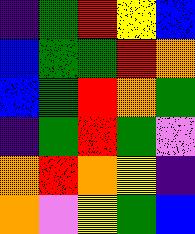[["indigo", "green", "red", "yellow", "blue"], ["blue", "green", "green", "red", "orange"], ["blue", "green", "red", "orange", "green"], ["indigo", "green", "red", "green", "violet"], ["orange", "red", "orange", "yellow", "indigo"], ["orange", "violet", "yellow", "green", "blue"]]